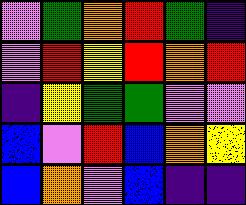[["violet", "green", "orange", "red", "green", "indigo"], ["violet", "red", "yellow", "red", "orange", "red"], ["indigo", "yellow", "green", "green", "violet", "violet"], ["blue", "violet", "red", "blue", "orange", "yellow"], ["blue", "orange", "violet", "blue", "indigo", "indigo"]]